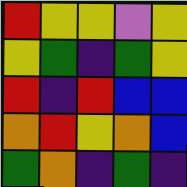[["red", "yellow", "yellow", "violet", "yellow"], ["yellow", "green", "indigo", "green", "yellow"], ["red", "indigo", "red", "blue", "blue"], ["orange", "red", "yellow", "orange", "blue"], ["green", "orange", "indigo", "green", "indigo"]]